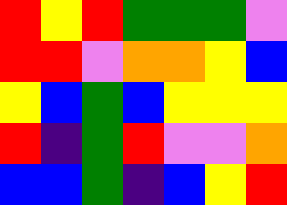[["red", "yellow", "red", "green", "green", "green", "violet"], ["red", "red", "violet", "orange", "orange", "yellow", "blue"], ["yellow", "blue", "green", "blue", "yellow", "yellow", "yellow"], ["red", "indigo", "green", "red", "violet", "violet", "orange"], ["blue", "blue", "green", "indigo", "blue", "yellow", "red"]]